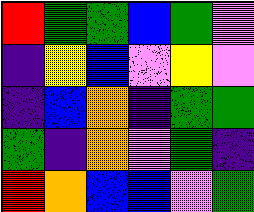[["red", "green", "green", "blue", "green", "violet"], ["indigo", "yellow", "blue", "violet", "yellow", "violet"], ["indigo", "blue", "orange", "indigo", "green", "green"], ["green", "indigo", "orange", "violet", "green", "indigo"], ["red", "orange", "blue", "blue", "violet", "green"]]